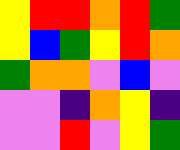[["yellow", "red", "red", "orange", "red", "green"], ["yellow", "blue", "green", "yellow", "red", "orange"], ["green", "orange", "orange", "violet", "blue", "violet"], ["violet", "violet", "indigo", "orange", "yellow", "indigo"], ["violet", "violet", "red", "violet", "yellow", "green"]]